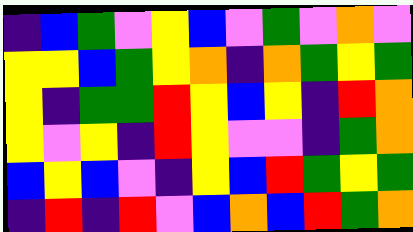[["indigo", "blue", "green", "violet", "yellow", "blue", "violet", "green", "violet", "orange", "violet"], ["yellow", "yellow", "blue", "green", "yellow", "orange", "indigo", "orange", "green", "yellow", "green"], ["yellow", "indigo", "green", "green", "red", "yellow", "blue", "yellow", "indigo", "red", "orange"], ["yellow", "violet", "yellow", "indigo", "red", "yellow", "violet", "violet", "indigo", "green", "orange"], ["blue", "yellow", "blue", "violet", "indigo", "yellow", "blue", "red", "green", "yellow", "green"], ["indigo", "red", "indigo", "red", "violet", "blue", "orange", "blue", "red", "green", "orange"]]